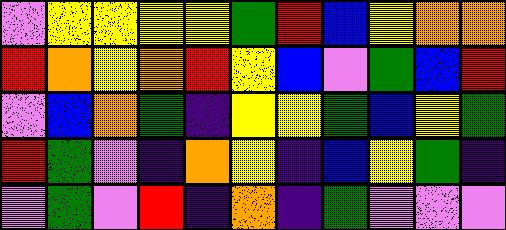[["violet", "yellow", "yellow", "yellow", "yellow", "green", "red", "blue", "yellow", "orange", "orange"], ["red", "orange", "yellow", "orange", "red", "yellow", "blue", "violet", "green", "blue", "red"], ["violet", "blue", "orange", "green", "indigo", "yellow", "yellow", "green", "blue", "yellow", "green"], ["red", "green", "violet", "indigo", "orange", "yellow", "indigo", "blue", "yellow", "green", "indigo"], ["violet", "green", "violet", "red", "indigo", "orange", "indigo", "green", "violet", "violet", "violet"]]